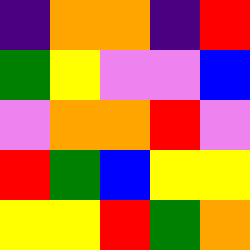[["indigo", "orange", "orange", "indigo", "red"], ["green", "yellow", "violet", "violet", "blue"], ["violet", "orange", "orange", "red", "violet"], ["red", "green", "blue", "yellow", "yellow"], ["yellow", "yellow", "red", "green", "orange"]]